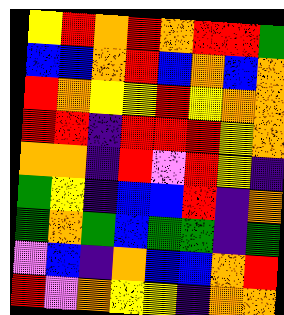[["yellow", "red", "orange", "red", "orange", "red", "red", "green"], ["blue", "blue", "orange", "red", "blue", "orange", "blue", "orange"], ["red", "orange", "yellow", "yellow", "red", "yellow", "orange", "orange"], ["red", "red", "indigo", "red", "red", "red", "yellow", "orange"], ["orange", "orange", "indigo", "red", "violet", "red", "yellow", "indigo"], ["green", "yellow", "indigo", "blue", "blue", "red", "indigo", "orange"], ["green", "orange", "green", "blue", "green", "green", "indigo", "green"], ["violet", "blue", "indigo", "orange", "blue", "blue", "orange", "red"], ["red", "violet", "orange", "yellow", "yellow", "indigo", "orange", "orange"]]